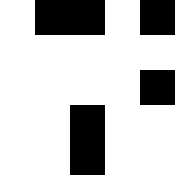[["white", "black", "black", "white", "black"], ["white", "white", "white", "white", "white"], ["white", "white", "white", "white", "black"], ["white", "white", "black", "white", "white"], ["white", "white", "black", "white", "white"]]